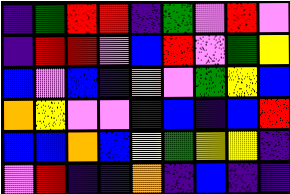[["indigo", "green", "red", "red", "indigo", "green", "violet", "red", "violet"], ["indigo", "red", "red", "violet", "blue", "red", "violet", "green", "yellow"], ["blue", "violet", "blue", "indigo", "orange", "violet", "green", "yellow", "blue"], ["orange", "yellow", "violet", "violet", "indigo", "blue", "indigo", "blue", "red"], ["blue", "blue", "orange", "blue", "yellow", "green", "yellow", "yellow", "indigo"], ["violet", "red", "indigo", "indigo", "orange", "indigo", "blue", "indigo", "indigo"]]